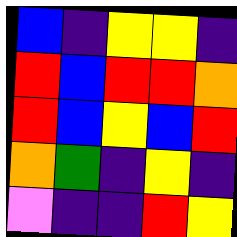[["blue", "indigo", "yellow", "yellow", "indigo"], ["red", "blue", "red", "red", "orange"], ["red", "blue", "yellow", "blue", "red"], ["orange", "green", "indigo", "yellow", "indigo"], ["violet", "indigo", "indigo", "red", "yellow"]]